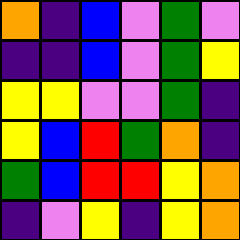[["orange", "indigo", "blue", "violet", "green", "violet"], ["indigo", "indigo", "blue", "violet", "green", "yellow"], ["yellow", "yellow", "violet", "violet", "green", "indigo"], ["yellow", "blue", "red", "green", "orange", "indigo"], ["green", "blue", "red", "red", "yellow", "orange"], ["indigo", "violet", "yellow", "indigo", "yellow", "orange"]]